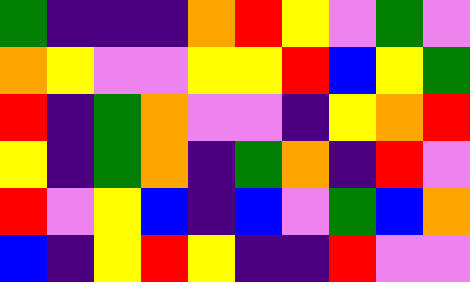[["green", "indigo", "indigo", "indigo", "orange", "red", "yellow", "violet", "green", "violet"], ["orange", "yellow", "violet", "violet", "yellow", "yellow", "red", "blue", "yellow", "green"], ["red", "indigo", "green", "orange", "violet", "violet", "indigo", "yellow", "orange", "red"], ["yellow", "indigo", "green", "orange", "indigo", "green", "orange", "indigo", "red", "violet"], ["red", "violet", "yellow", "blue", "indigo", "blue", "violet", "green", "blue", "orange"], ["blue", "indigo", "yellow", "red", "yellow", "indigo", "indigo", "red", "violet", "violet"]]